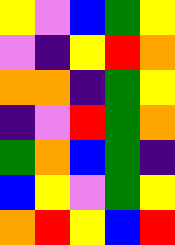[["yellow", "violet", "blue", "green", "yellow"], ["violet", "indigo", "yellow", "red", "orange"], ["orange", "orange", "indigo", "green", "yellow"], ["indigo", "violet", "red", "green", "orange"], ["green", "orange", "blue", "green", "indigo"], ["blue", "yellow", "violet", "green", "yellow"], ["orange", "red", "yellow", "blue", "red"]]